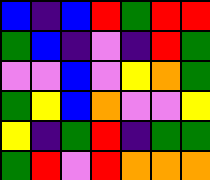[["blue", "indigo", "blue", "red", "green", "red", "red"], ["green", "blue", "indigo", "violet", "indigo", "red", "green"], ["violet", "violet", "blue", "violet", "yellow", "orange", "green"], ["green", "yellow", "blue", "orange", "violet", "violet", "yellow"], ["yellow", "indigo", "green", "red", "indigo", "green", "green"], ["green", "red", "violet", "red", "orange", "orange", "orange"]]